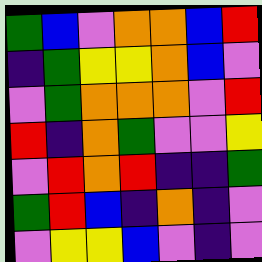[["green", "blue", "violet", "orange", "orange", "blue", "red"], ["indigo", "green", "yellow", "yellow", "orange", "blue", "violet"], ["violet", "green", "orange", "orange", "orange", "violet", "red"], ["red", "indigo", "orange", "green", "violet", "violet", "yellow"], ["violet", "red", "orange", "red", "indigo", "indigo", "green"], ["green", "red", "blue", "indigo", "orange", "indigo", "violet"], ["violet", "yellow", "yellow", "blue", "violet", "indigo", "violet"]]